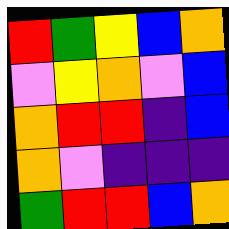[["red", "green", "yellow", "blue", "orange"], ["violet", "yellow", "orange", "violet", "blue"], ["orange", "red", "red", "indigo", "blue"], ["orange", "violet", "indigo", "indigo", "indigo"], ["green", "red", "red", "blue", "orange"]]